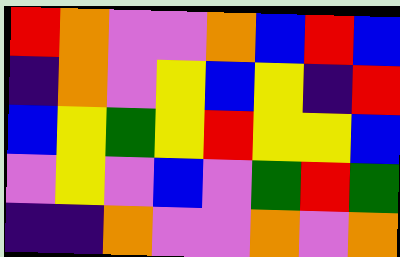[["red", "orange", "violet", "violet", "orange", "blue", "red", "blue"], ["indigo", "orange", "violet", "yellow", "blue", "yellow", "indigo", "red"], ["blue", "yellow", "green", "yellow", "red", "yellow", "yellow", "blue"], ["violet", "yellow", "violet", "blue", "violet", "green", "red", "green"], ["indigo", "indigo", "orange", "violet", "violet", "orange", "violet", "orange"]]